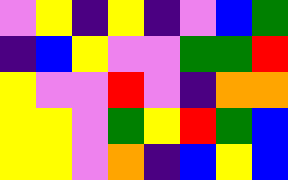[["violet", "yellow", "indigo", "yellow", "indigo", "violet", "blue", "green"], ["indigo", "blue", "yellow", "violet", "violet", "green", "green", "red"], ["yellow", "violet", "violet", "red", "violet", "indigo", "orange", "orange"], ["yellow", "yellow", "violet", "green", "yellow", "red", "green", "blue"], ["yellow", "yellow", "violet", "orange", "indigo", "blue", "yellow", "blue"]]